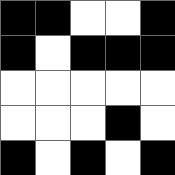[["black", "black", "white", "white", "black"], ["black", "white", "black", "black", "black"], ["white", "white", "white", "white", "white"], ["white", "white", "white", "black", "white"], ["black", "white", "black", "white", "black"]]